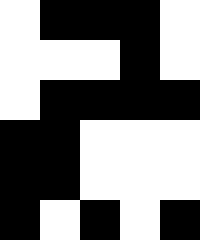[["white", "black", "black", "black", "white"], ["white", "white", "white", "black", "white"], ["white", "black", "black", "black", "black"], ["black", "black", "white", "white", "white"], ["black", "black", "white", "white", "white"], ["black", "white", "black", "white", "black"]]